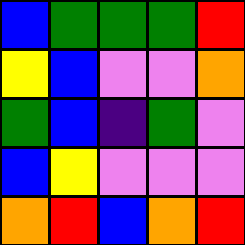[["blue", "green", "green", "green", "red"], ["yellow", "blue", "violet", "violet", "orange"], ["green", "blue", "indigo", "green", "violet"], ["blue", "yellow", "violet", "violet", "violet"], ["orange", "red", "blue", "orange", "red"]]